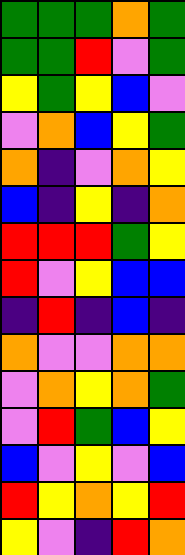[["green", "green", "green", "orange", "green"], ["green", "green", "red", "violet", "green"], ["yellow", "green", "yellow", "blue", "violet"], ["violet", "orange", "blue", "yellow", "green"], ["orange", "indigo", "violet", "orange", "yellow"], ["blue", "indigo", "yellow", "indigo", "orange"], ["red", "red", "red", "green", "yellow"], ["red", "violet", "yellow", "blue", "blue"], ["indigo", "red", "indigo", "blue", "indigo"], ["orange", "violet", "violet", "orange", "orange"], ["violet", "orange", "yellow", "orange", "green"], ["violet", "red", "green", "blue", "yellow"], ["blue", "violet", "yellow", "violet", "blue"], ["red", "yellow", "orange", "yellow", "red"], ["yellow", "violet", "indigo", "red", "orange"]]